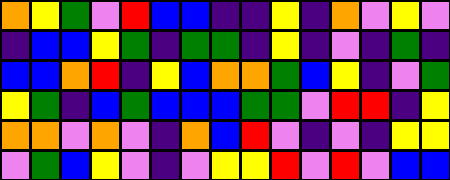[["orange", "yellow", "green", "violet", "red", "blue", "blue", "indigo", "indigo", "yellow", "indigo", "orange", "violet", "yellow", "violet"], ["indigo", "blue", "blue", "yellow", "green", "indigo", "green", "green", "indigo", "yellow", "indigo", "violet", "indigo", "green", "indigo"], ["blue", "blue", "orange", "red", "indigo", "yellow", "blue", "orange", "orange", "green", "blue", "yellow", "indigo", "violet", "green"], ["yellow", "green", "indigo", "blue", "green", "blue", "blue", "blue", "green", "green", "violet", "red", "red", "indigo", "yellow"], ["orange", "orange", "violet", "orange", "violet", "indigo", "orange", "blue", "red", "violet", "indigo", "violet", "indigo", "yellow", "yellow"], ["violet", "green", "blue", "yellow", "violet", "indigo", "violet", "yellow", "yellow", "red", "violet", "red", "violet", "blue", "blue"]]